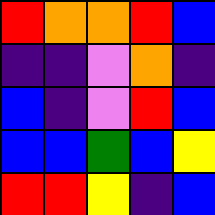[["red", "orange", "orange", "red", "blue"], ["indigo", "indigo", "violet", "orange", "indigo"], ["blue", "indigo", "violet", "red", "blue"], ["blue", "blue", "green", "blue", "yellow"], ["red", "red", "yellow", "indigo", "blue"]]